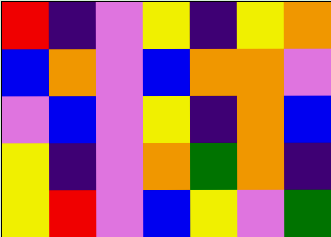[["red", "indigo", "violet", "yellow", "indigo", "yellow", "orange"], ["blue", "orange", "violet", "blue", "orange", "orange", "violet"], ["violet", "blue", "violet", "yellow", "indigo", "orange", "blue"], ["yellow", "indigo", "violet", "orange", "green", "orange", "indigo"], ["yellow", "red", "violet", "blue", "yellow", "violet", "green"]]